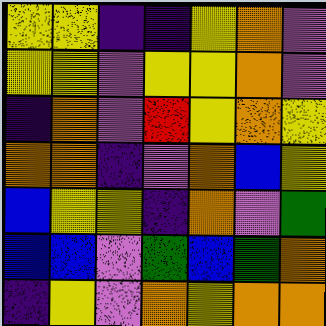[["yellow", "yellow", "indigo", "indigo", "yellow", "orange", "violet"], ["yellow", "yellow", "violet", "yellow", "yellow", "orange", "violet"], ["indigo", "orange", "violet", "red", "yellow", "orange", "yellow"], ["orange", "orange", "indigo", "violet", "orange", "blue", "yellow"], ["blue", "yellow", "yellow", "indigo", "orange", "violet", "green"], ["blue", "blue", "violet", "green", "blue", "green", "orange"], ["indigo", "yellow", "violet", "orange", "yellow", "orange", "orange"]]